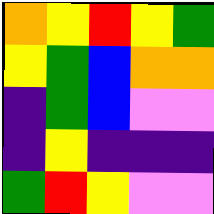[["orange", "yellow", "red", "yellow", "green"], ["yellow", "green", "blue", "orange", "orange"], ["indigo", "green", "blue", "violet", "violet"], ["indigo", "yellow", "indigo", "indigo", "indigo"], ["green", "red", "yellow", "violet", "violet"]]